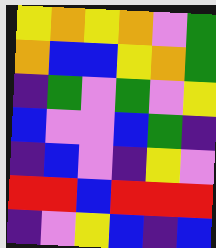[["yellow", "orange", "yellow", "orange", "violet", "green"], ["orange", "blue", "blue", "yellow", "orange", "green"], ["indigo", "green", "violet", "green", "violet", "yellow"], ["blue", "violet", "violet", "blue", "green", "indigo"], ["indigo", "blue", "violet", "indigo", "yellow", "violet"], ["red", "red", "blue", "red", "red", "red"], ["indigo", "violet", "yellow", "blue", "indigo", "blue"]]